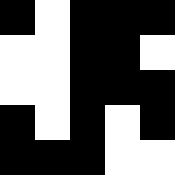[["black", "white", "black", "black", "black"], ["white", "white", "black", "black", "white"], ["white", "white", "black", "black", "black"], ["black", "white", "black", "white", "black"], ["black", "black", "black", "white", "white"]]